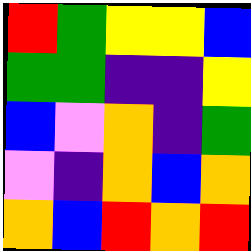[["red", "green", "yellow", "yellow", "blue"], ["green", "green", "indigo", "indigo", "yellow"], ["blue", "violet", "orange", "indigo", "green"], ["violet", "indigo", "orange", "blue", "orange"], ["orange", "blue", "red", "orange", "red"]]